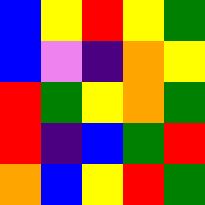[["blue", "yellow", "red", "yellow", "green"], ["blue", "violet", "indigo", "orange", "yellow"], ["red", "green", "yellow", "orange", "green"], ["red", "indigo", "blue", "green", "red"], ["orange", "blue", "yellow", "red", "green"]]